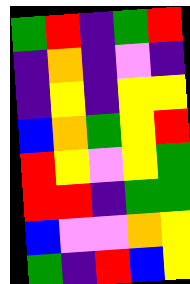[["green", "red", "indigo", "green", "red"], ["indigo", "orange", "indigo", "violet", "indigo"], ["indigo", "yellow", "indigo", "yellow", "yellow"], ["blue", "orange", "green", "yellow", "red"], ["red", "yellow", "violet", "yellow", "green"], ["red", "red", "indigo", "green", "green"], ["blue", "violet", "violet", "orange", "yellow"], ["green", "indigo", "red", "blue", "yellow"]]